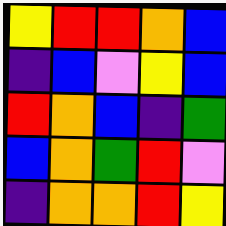[["yellow", "red", "red", "orange", "blue"], ["indigo", "blue", "violet", "yellow", "blue"], ["red", "orange", "blue", "indigo", "green"], ["blue", "orange", "green", "red", "violet"], ["indigo", "orange", "orange", "red", "yellow"]]